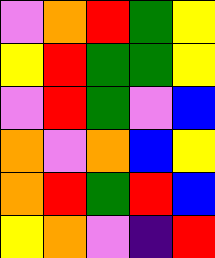[["violet", "orange", "red", "green", "yellow"], ["yellow", "red", "green", "green", "yellow"], ["violet", "red", "green", "violet", "blue"], ["orange", "violet", "orange", "blue", "yellow"], ["orange", "red", "green", "red", "blue"], ["yellow", "orange", "violet", "indigo", "red"]]